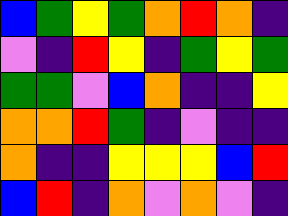[["blue", "green", "yellow", "green", "orange", "red", "orange", "indigo"], ["violet", "indigo", "red", "yellow", "indigo", "green", "yellow", "green"], ["green", "green", "violet", "blue", "orange", "indigo", "indigo", "yellow"], ["orange", "orange", "red", "green", "indigo", "violet", "indigo", "indigo"], ["orange", "indigo", "indigo", "yellow", "yellow", "yellow", "blue", "red"], ["blue", "red", "indigo", "orange", "violet", "orange", "violet", "indigo"]]